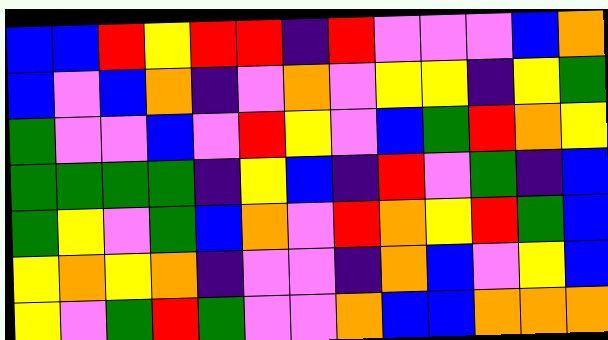[["blue", "blue", "red", "yellow", "red", "red", "indigo", "red", "violet", "violet", "violet", "blue", "orange"], ["blue", "violet", "blue", "orange", "indigo", "violet", "orange", "violet", "yellow", "yellow", "indigo", "yellow", "green"], ["green", "violet", "violet", "blue", "violet", "red", "yellow", "violet", "blue", "green", "red", "orange", "yellow"], ["green", "green", "green", "green", "indigo", "yellow", "blue", "indigo", "red", "violet", "green", "indigo", "blue"], ["green", "yellow", "violet", "green", "blue", "orange", "violet", "red", "orange", "yellow", "red", "green", "blue"], ["yellow", "orange", "yellow", "orange", "indigo", "violet", "violet", "indigo", "orange", "blue", "violet", "yellow", "blue"], ["yellow", "violet", "green", "red", "green", "violet", "violet", "orange", "blue", "blue", "orange", "orange", "orange"]]